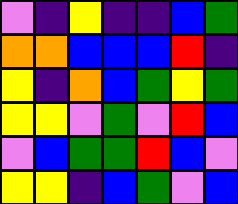[["violet", "indigo", "yellow", "indigo", "indigo", "blue", "green"], ["orange", "orange", "blue", "blue", "blue", "red", "indigo"], ["yellow", "indigo", "orange", "blue", "green", "yellow", "green"], ["yellow", "yellow", "violet", "green", "violet", "red", "blue"], ["violet", "blue", "green", "green", "red", "blue", "violet"], ["yellow", "yellow", "indigo", "blue", "green", "violet", "blue"]]